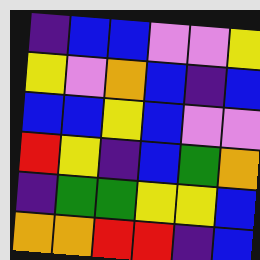[["indigo", "blue", "blue", "violet", "violet", "yellow"], ["yellow", "violet", "orange", "blue", "indigo", "blue"], ["blue", "blue", "yellow", "blue", "violet", "violet"], ["red", "yellow", "indigo", "blue", "green", "orange"], ["indigo", "green", "green", "yellow", "yellow", "blue"], ["orange", "orange", "red", "red", "indigo", "blue"]]